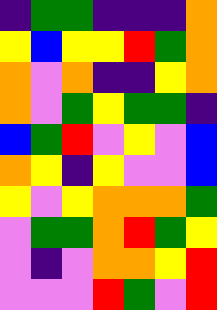[["indigo", "green", "green", "indigo", "indigo", "indigo", "orange"], ["yellow", "blue", "yellow", "yellow", "red", "green", "orange"], ["orange", "violet", "orange", "indigo", "indigo", "yellow", "orange"], ["orange", "violet", "green", "yellow", "green", "green", "indigo"], ["blue", "green", "red", "violet", "yellow", "violet", "blue"], ["orange", "yellow", "indigo", "yellow", "violet", "violet", "blue"], ["yellow", "violet", "yellow", "orange", "orange", "orange", "green"], ["violet", "green", "green", "orange", "red", "green", "yellow"], ["violet", "indigo", "violet", "orange", "orange", "yellow", "red"], ["violet", "violet", "violet", "red", "green", "violet", "red"]]